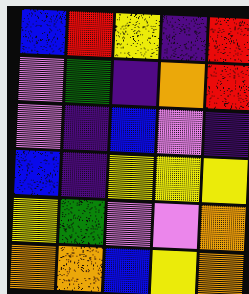[["blue", "red", "yellow", "indigo", "red"], ["violet", "green", "indigo", "orange", "red"], ["violet", "indigo", "blue", "violet", "indigo"], ["blue", "indigo", "yellow", "yellow", "yellow"], ["yellow", "green", "violet", "violet", "orange"], ["orange", "orange", "blue", "yellow", "orange"]]